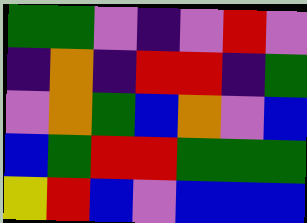[["green", "green", "violet", "indigo", "violet", "red", "violet"], ["indigo", "orange", "indigo", "red", "red", "indigo", "green"], ["violet", "orange", "green", "blue", "orange", "violet", "blue"], ["blue", "green", "red", "red", "green", "green", "green"], ["yellow", "red", "blue", "violet", "blue", "blue", "blue"]]